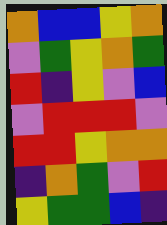[["orange", "blue", "blue", "yellow", "orange"], ["violet", "green", "yellow", "orange", "green"], ["red", "indigo", "yellow", "violet", "blue"], ["violet", "red", "red", "red", "violet"], ["red", "red", "yellow", "orange", "orange"], ["indigo", "orange", "green", "violet", "red"], ["yellow", "green", "green", "blue", "indigo"]]